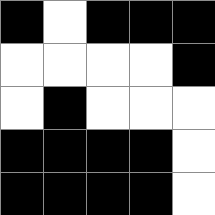[["black", "white", "black", "black", "black"], ["white", "white", "white", "white", "black"], ["white", "black", "white", "white", "white"], ["black", "black", "black", "black", "white"], ["black", "black", "black", "black", "white"]]